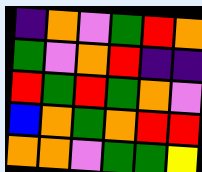[["indigo", "orange", "violet", "green", "red", "orange"], ["green", "violet", "orange", "red", "indigo", "indigo"], ["red", "green", "red", "green", "orange", "violet"], ["blue", "orange", "green", "orange", "red", "red"], ["orange", "orange", "violet", "green", "green", "yellow"]]